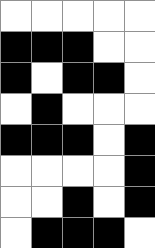[["white", "white", "white", "white", "white"], ["black", "black", "black", "white", "white"], ["black", "white", "black", "black", "white"], ["white", "black", "white", "white", "white"], ["black", "black", "black", "white", "black"], ["white", "white", "white", "white", "black"], ["white", "white", "black", "white", "black"], ["white", "black", "black", "black", "white"]]